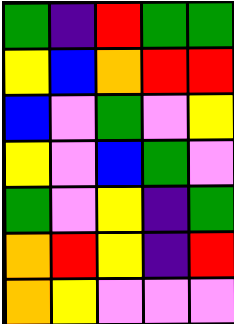[["green", "indigo", "red", "green", "green"], ["yellow", "blue", "orange", "red", "red"], ["blue", "violet", "green", "violet", "yellow"], ["yellow", "violet", "blue", "green", "violet"], ["green", "violet", "yellow", "indigo", "green"], ["orange", "red", "yellow", "indigo", "red"], ["orange", "yellow", "violet", "violet", "violet"]]